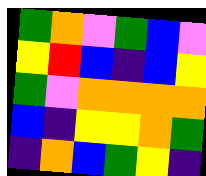[["green", "orange", "violet", "green", "blue", "violet"], ["yellow", "red", "blue", "indigo", "blue", "yellow"], ["green", "violet", "orange", "orange", "orange", "orange"], ["blue", "indigo", "yellow", "yellow", "orange", "green"], ["indigo", "orange", "blue", "green", "yellow", "indigo"]]